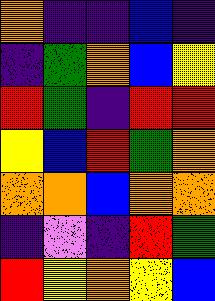[["orange", "indigo", "indigo", "blue", "indigo"], ["indigo", "green", "orange", "blue", "yellow"], ["red", "green", "indigo", "red", "red"], ["yellow", "blue", "red", "green", "orange"], ["orange", "orange", "blue", "orange", "orange"], ["indigo", "violet", "indigo", "red", "green"], ["red", "yellow", "orange", "yellow", "blue"]]